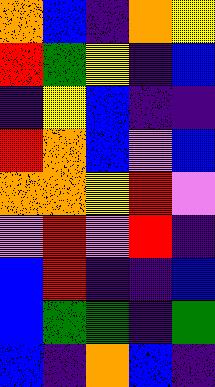[["orange", "blue", "indigo", "orange", "yellow"], ["red", "green", "yellow", "indigo", "blue"], ["indigo", "yellow", "blue", "indigo", "indigo"], ["red", "orange", "blue", "violet", "blue"], ["orange", "orange", "yellow", "red", "violet"], ["violet", "red", "violet", "red", "indigo"], ["blue", "red", "indigo", "indigo", "blue"], ["blue", "green", "green", "indigo", "green"], ["blue", "indigo", "orange", "blue", "indigo"]]